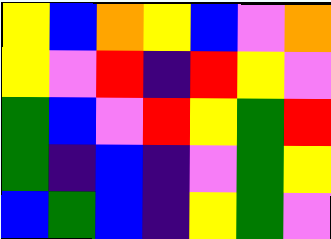[["yellow", "blue", "orange", "yellow", "blue", "violet", "orange"], ["yellow", "violet", "red", "indigo", "red", "yellow", "violet"], ["green", "blue", "violet", "red", "yellow", "green", "red"], ["green", "indigo", "blue", "indigo", "violet", "green", "yellow"], ["blue", "green", "blue", "indigo", "yellow", "green", "violet"]]